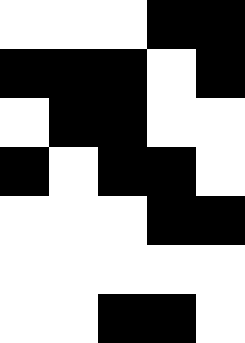[["white", "white", "white", "black", "black"], ["black", "black", "black", "white", "black"], ["white", "black", "black", "white", "white"], ["black", "white", "black", "black", "white"], ["white", "white", "white", "black", "black"], ["white", "white", "white", "white", "white"], ["white", "white", "black", "black", "white"]]